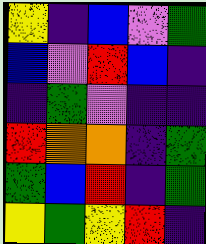[["yellow", "indigo", "blue", "violet", "green"], ["blue", "violet", "red", "blue", "indigo"], ["indigo", "green", "violet", "indigo", "indigo"], ["red", "orange", "orange", "indigo", "green"], ["green", "blue", "red", "indigo", "green"], ["yellow", "green", "yellow", "red", "indigo"]]